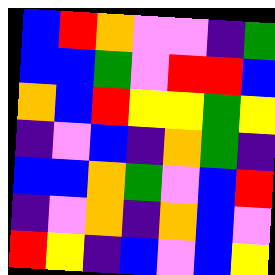[["blue", "red", "orange", "violet", "violet", "indigo", "green"], ["blue", "blue", "green", "violet", "red", "red", "blue"], ["orange", "blue", "red", "yellow", "yellow", "green", "yellow"], ["indigo", "violet", "blue", "indigo", "orange", "green", "indigo"], ["blue", "blue", "orange", "green", "violet", "blue", "red"], ["indigo", "violet", "orange", "indigo", "orange", "blue", "violet"], ["red", "yellow", "indigo", "blue", "violet", "blue", "yellow"]]